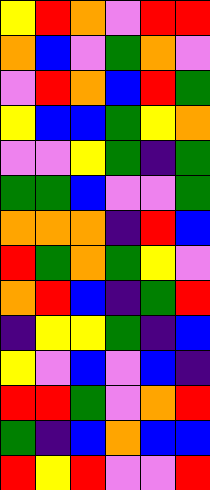[["yellow", "red", "orange", "violet", "red", "red"], ["orange", "blue", "violet", "green", "orange", "violet"], ["violet", "red", "orange", "blue", "red", "green"], ["yellow", "blue", "blue", "green", "yellow", "orange"], ["violet", "violet", "yellow", "green", "indigo", "green"], ["green", "green", "blue", "violet", "violet", "green"], ["orange", "orange", "orange", "indigo", "red", "blue"], ["red", "green", "orange", "green", "yellow", "violet"], ["orange", "red", "blue", "indigo", "green", "red"], ["indigo", "yellow", "yellow", "green", "indigo", "blue"], ["yellow", "violet", "blue", "violet", "blue", "indigo"], ["red", "red", "green", "violet", "orange", "red"], ["green", "indigo", "blue", "orange", "blue", "blue"], ["red", "yellow", "red", "violet", "violet", "red"]]